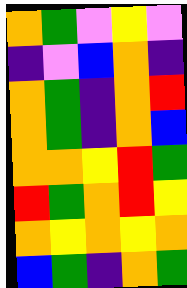[["orange", "green", "violet", "yellow", "violet"], ["indigo", "violet", "blue", "orange", "indigo"], ["orange", "green", "indigo", "orange", "red"], ["orange", "green", "indigo", "orange", "blue"], ["orange", "orange", "yellow", "red", "green"], ["red", "green", "orange", "red", "yellow"], ["orange", "yellow", "orange", "yellow", "orange"], ["blue", "green", "indigo", "orange", "green"]]